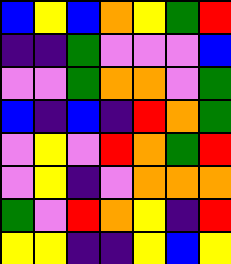[["blue", "yellow", "blue", "orange", "yellow", "green", "red"], ["indigo", "indigo", "green", "violet", "violet", "violet", "blue"], ["violet", "violet", "green", "orange", "orange", "violet", "green"], ["blue", "indigo", "blue", "indigo", "red", "orange", "green"], ["violet", "yellow", "violet", "red", "orange", "green", "red"], ["violet", "yellow", "indigo", "violet", "orange", "orange", "orange"], ["green", "violet", "red", "orange", "yellow", "indigo", "red"], ["yellow", "yellow", "indigo", "indigo", "yellow", "blue", "yellow"]]